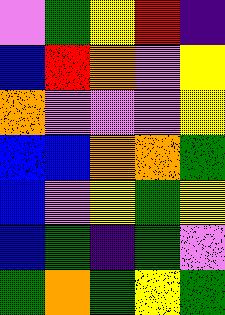[["violet", "green", "yellow", "red", "indigo"], ["blue", "red", "orange", "violet", "yellow"], ["orange", "violet", "violet", "violet", "yellow"], ["blue", "blue", "orange", "orange", "green"], ["blue", "violet", "yellow", "green", "yellow"], ["blue", "green", "indigo", "green", "violet"], ["green", "orange", "green", "yellow", "green"]]